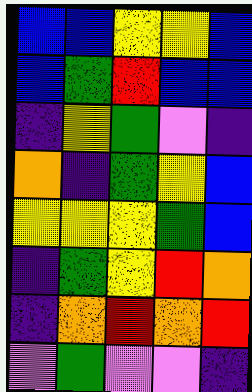[["blue", "blue", "yellow", "yellow", "blue"], ["blue", "green", "red", "blue", "blue"], ["indigo", "yellow", "green", "violet", "indigo"], ["orange", "indigo", "green", "yellow", "blue"], ["yellow", "yellow", "yellow", "green", "blue"], ["indigo", "green", "yellow", "red", "orange"], ["indigo", "orange", "red", "orange", "red"], ["violet", "green", "violet", "violet", "indigo"]]